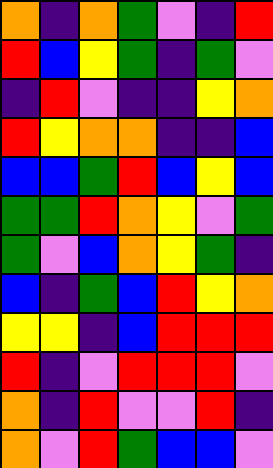[["orange", "indigo", "orange", "green", "violet", "indigo", "red"], ["red", "blue", "yellow", "green", "indigo", "green", "violet"], ["indigo", "red", "violet", "indigo", "indigo", "yellow", "orange"], ["red", "yellow", "orange", "orange", "indigo", "indigo", "blue"], ["blue", "blue", "green", "red", "blue", "yellow", "blue"], ["green", "green", "red", "orange", "yellow", "violet", "green"], ["green", "violet", "blue", "orange", "yellow", "green", "indigo"], ["blue", "indigo", "green", "blue", "red", "yellow", "orange"], ["yellow", "yellow", "indigo", "blue", "red", "red", "red"], ["red", "indigo", "violet", "red", "red", "red", "violet"], ["orange", "indigo", "red", "violet", "violet", "red", "indigo"], ["orange", "violet", "red", "green", "blue", "blue", "violet"]]